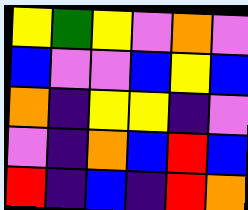[["yellow", "green", "yellow", "violet", "orange", "violet"], ["blue", "violet", "violet", "blue", "yellow", "blue"], ["orange", "indigo", "yellow", "yellow", "indigo", "violet"], ["violet", "indigo", "orange", "blue", "red", "blue"], ["red", "indigo", "blue", "indigo", "red", "orange"]]